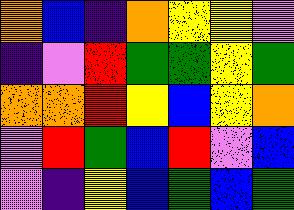[["orange", "blue", "indigo", "orange", "yellow", "yellow", "violet"], ["indigo", "violet", "red", "green", "green", "yellow", "green"], ["orange", "orange", "red", "yellow", "blue", "yellow", "orange"], ["violet", "red", "green", "blue", "red", "violet", "blue"], ["violet", "indigo", "yellow", "blue", "green", "blue", "green"]]